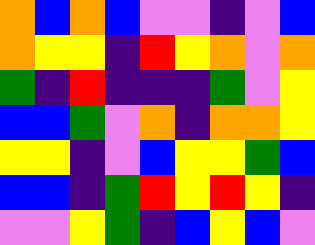[["orange", "blue", "orange", "blue", "violet", "violet", "indigo", "violet", "blue"], ["orange", "yellow", "yellow", "indigo", "red", "yellow", "orange", "violet", "orange"], ["green", "indigo", "red", "indigo", "indigo", "indigo", "green", "violet", "yellow"], ["blue", "blue", "green", "violet", "orange", "indigo", "orange", "orange", "yellow"], ["yellow", "yellow", "indigo", "violet", "blue", "yellow", "yellow", "green", "blue"], ["blue", "blue", "indigo", "green", "red", "yellow", "red", "yellow", "indigo"], ["violet", "violet", "yellow", "green", "indigo", "blue", "yellow", "blue", "violet"]]